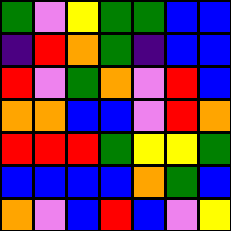[["green", "violet", "yellow", "green", "green", "blue", "blue"], ["indigo", "red", "orange", "green", "indigo", "blue", "blue"], ["red", "violet", "green", "orange", "violet", "red", "blue"], ["orange", "orange", "blue", "blue", "violet", "red", "orange"], ["red", "red", "red", "green", "yellow", "yellow", "green"], ["blue", "blue", "blue", "blue", "orange", "green", "blue"], ["orange", "violet", "blue", "red", "blue", "violet", "yellow"]]